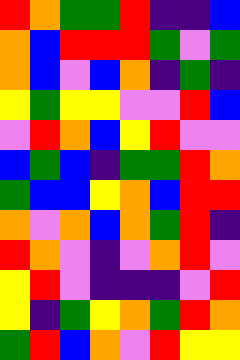[["red", "orange", "green", "green", "red", "indigo", "indigo", "blue"], ["orange", "blue", "red", "red", "red", "green", "violet", "green"], ["orange", "blue", "violet", "blue", "orange", "indigo", "green", "indigo"], ["yellow", "green", "yellow", "yellow", "violet", "violet", "red", "blue"], ["violet", "red", "orange", "blue", "yellow", "red", "violet", "violet"], ["blue", "green", "blue", "indigo", "green", "green", "red", "orange"], ["green", "blue", "blue", "yellow", "orange", "blue", "red", "red"], ["orange", "violet", "orange", "blue", "orange", "green", "red", "indigo"], ["red", "orange", "violet", "indigo", "violet", "orange", "red", "violet"], ["yellow", "red", "violet", "indigo", "indigo", "indigo", "violet", "red"], ["yellow", "indigo", "green", "yellow", "orange", "green", "red", "orange"], ["green", "red", "blue", "orange", "violet", "red", "yellow", "yellow"]]